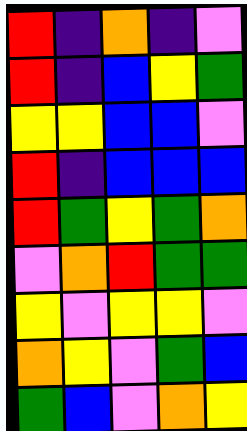[["red", "indigo", "orange", "indigo", "violet"], ["red", "indigo", "blue", "yellow", "green"], ["yellow", "yellow", "blue", "blue", "violet"], ["red", "indigo", "blue", "blue", "blue"], ["red", "green", "yellow", "green", "orange"], ["violet", "orange", "red", "green", "green"], ["yellow", "violet", "yellow", "yellow", "violet"], ["orange", "yellow", "violet", "green", "blue"], ["green", "blue", "violet", "orange", "yellow"]]